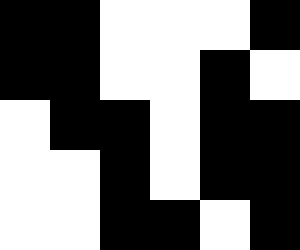[["black", "black", "white", "white", "white", "black"], ["black", "black", "white", "white", "black", "white"], ["white", "black", "black", "white", "black", "black"], ["white", "white", "black", "white", "black", "black"], ["white", "white", "black", "black", "white", "black"]]